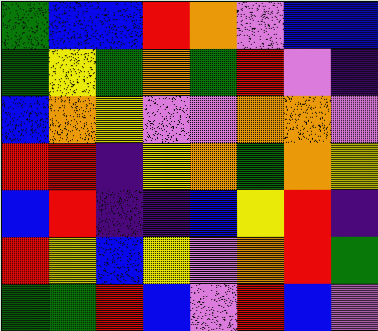[["green", "blue", "blue", "red", "orange", "violet", "blue", "blue"], ["green", "yellow", "green", "orange", "green", "red", "violet", "indigo"], ["blue", "orange", "yellow", "violet", "violet", "orange", "orange", "violet"], ["red", "red", "indigo", "yellow", "orange", "green", "orange", "yellow"], ["blue", "red", "indigo", "indigo", "blue", "yellow", "red", "indigo"], ["red", "yellow", "blue", "yellow", "violet", "orange", "red", "green"], ["green", "green", "red", "blue", "violet", "red", "blue", "violet"]]